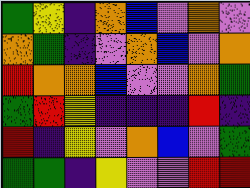[["green", "yellow", "indigo", "orange", "blue", "violet", "orange", "violet"], ["orange", "green", "indigo", "violet", "orange", "blue", "violet", "orange"], ["red", "orange", "orange", "blue", "violet", "violet", "orange", "green"], ["green", "red", "yellow", "indigo", "indigo", "indigo", "red", "indigo"], ["red", "indigo", "yellow", "violet", "orange", "blue", "violet", "green"], ["green", "green", "indigo", "yellow", "violet", "violet", "red", "red"]]